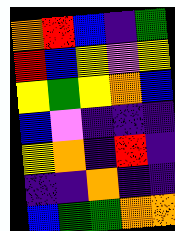[["orange", "red", "blue", "indigo", "green"], ["red", "blue", "yellow", "violet", "yellow"], ["yellow", "green", "yellow", "orange", "blue"], ["blue", "violet", "indigo", "indigo", "indigo"], ["yellow", "orange", "indigo", "red", "indigo"], ["indigo", "indigo", "orange", "indigo", "indigo"], ["blue", "green", "green", "orange", "orange"]]